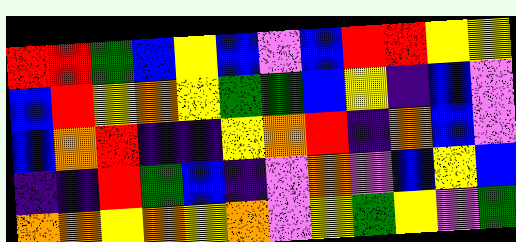[["red", "red", "green", "blue", "yellow", "blue", "violet", "blue", "red", "red", "yellow", "yellow"], ["blue", "red", "yellow", "orange", "yellow", "green", "green", "blue", "yellow", "indigo", "blue", "violet"], ["blue", "orange", "red", "indigo", "indigo", "yellow", "orange", "red", "indigo", "orange", "blue", "violet"], ["indigo", "indigo", "red", "green", "blue", "indigo", "violet", "orange", "violet", "blue", "yellow", "blue"], ["orange", "orange", "yellow", "orange", "yellow", "orange", "violet", "yellow", "green", "yellow", "violet", "green"]]